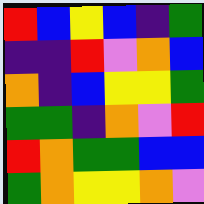[["red", "blue", "yellow", "blue", "indigo", "green"], ["indigo", "indigo", "red", "violet", "orange", "blue"], ["orange", "indigo", "blue", "yellow", "yellow", "green"], ["green", "green", "indigo", "orange", "violet", "red"], ["red", "orange", "green", "green", "blue", "blue"], ["green", "orange", "yellow", "yellow", "orange", "violet"]]